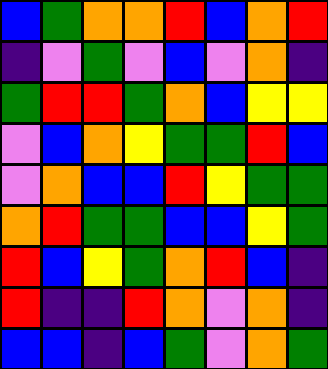[["blue", "green", "orange", "orange", "red", "blue", "orange", "red"], ["indigo", "violet", "green", "violet", "blue", "violet", "orange", "indigo"], ["green", "red", "red", "green", "orange", "blue", "yellow", "yellow"], ["violet", "blue", "orange", "yellow", "green", "green", "red", "blue"], ["violet", "orange", "blue", "blue", "red", "yellow", "green", "green"], ["orange", "red", "green", "green", "blue", "blue", "yellow", "green"], ["red", "blue", "yellow", "green", "orange", "red", "blue", "indigo"], ["red", "indigo", "indigo", "red", "orange", "violet", "orange", "indigo"], ["blue", "blue", "indigo", "blue", "green", "violet", "orange", "green"]]